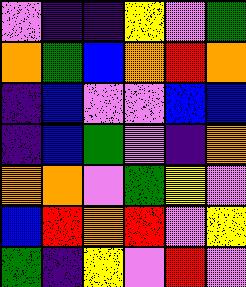[["violet", "indigo", "indigo", "yellow", "violet", "green"], ["orange", "green", "blue", "orange", "red", "orange"], ["indigo", "blue", "violet", "violet", "blue", "blue"], ["indigo", "blue", "green", "violet", "indigo", "orange"], ["orange", "orange", "violet", "green", "yellow", "violet"], ["blue", "red", "orange", "red", "violet", "yellow"], ["green", "indigo", "yellow", "violet", "red", "violet"]]